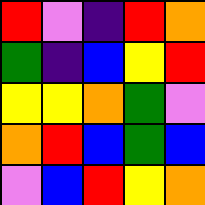[["red", "violet", "indigo", "red", "orange"], ["green", "indigo", "blue", "yellow", "red"], ["yellow", "yellow", "orange", "green", "violet"], ["orange", "red", "blue", "green", "blue"], ["violet", "blue", "red", "yellow", "orange"]]